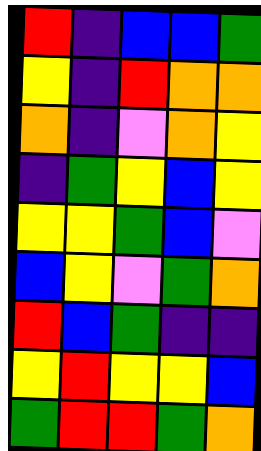[["red", "indigo", "blue", "blue", "green"], ["yellow", "indigo", "red", "orange", "orange"], ["orange", "indigo", "violet", "orange", "yellow"], ["indigo", "green", "yellow", "blue", "yellow"], ["yellow", "yellow", "green", "blue", "violet"], ["blue", "yellow", "violet", "green", "orange"], ["red", "blue", "green", "indigo", "indigo"], ["yellow", "red", "yellow", "yellow", "blue"], ["green", "red", "red", "green", "orange"]]